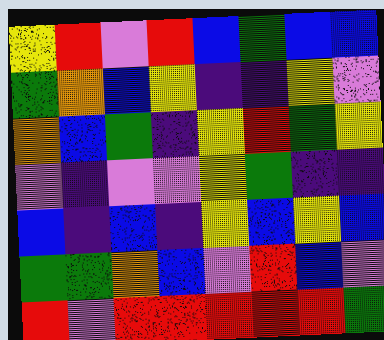[["yellow", "red", "violet", "red", "blue", "green", "blue", "blue"], ["green", "orange", "blue", "yellow", "indigo", "indigo", "yellow", "violet"], ["orange", "blue", "green", "indigo", "yellow", "red", "green", "yellow"], ["violet", "indigo", "violet", "violet", "yellow", "green", "indigo", "indigo"], ["blue", "indigo", "blue", "indigo", "yellow", "blue", "yellow", "blue"], ["green", "green", "orange", "blue", "violet", "red", "blue", "violet"], ["red", "violet", "red", "red", "red", "red", "red", "green"]]